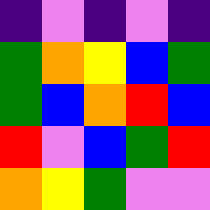[["indigo", "violet", "indigo", "violet", "indigo"], ["green", "orange", "yellow", "blue", "green"], ["green", "blue", "orange", "red", "blue"], ["red", "violet", "blue", "green", "red"], ["orange", "yellow", "green", "violet", "violet"]]